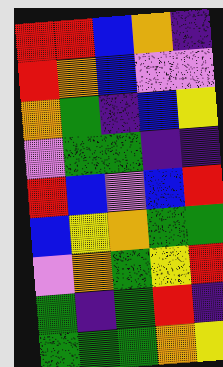[["red", "red", "blue", "orange", "indigo"], ["red", "orange", "blue", "violet", "violet"], ["orange", "green", "indigo", "blue", "yellow"], ["violet", "green", "green", "indigo", "indigo"], ["red", "blue", "violet", "blue", "red"], ["blue", "yellow", "orange", "green", "green"], ["violet", "orange", "green", "yellow", "red"], ["green", "indigo", "green", "red", "indigo"], ["green", "green", "green", "orange", "yellow"]]